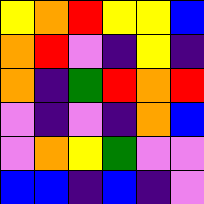[["yellow", "orange", "red", "yellow", "yellow", "blue"], ["orange", "red", "violet", "indigo", "yellow", "indigo"], ["orange", "indigo", "green", "red", "orange", "red"], ["violet", "indigo", "violet", "indigo", "orange", "blue"], ["violet", "orange", "yellow", "green", "violet", "violet"], ["blue", "blue", "indigo", "blue", "indigo", "violet"]]